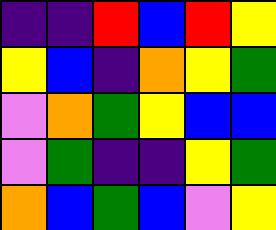[["indigo", "indigo", "red", "blue", "red", "yellow"], ["yellow", "blue", "indigo", "orange", "yellow", "green"], ["violet", "orange", "green", "yellow", "blue", "blue"], ["violet", "green", "indigo", "indigo", "yellow", "green"], ["orange", "blue", "green", "blue", "violet", "yellow"]]